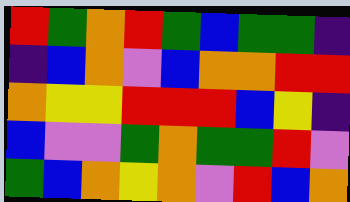[["red", "green", "orange", "red", "green", "blue", "green", "green", "indigo"], ["indigo", "blue", "orange", "violet", "blue", "orange", "orange", "red", "red"], ["orange", "yellow", "yellow", "red", "red", "red", "blue", "yellow", "indigo"], ["blue", "violet", "violet", "green", "orange", "green", "green", "red", "violet"], ["green", "blue", "orange", "yellow", "orange", "violet", "red", "blue", "orange"]]